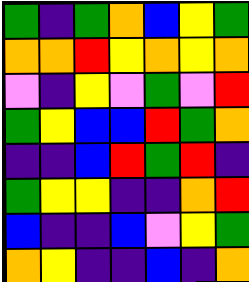[["green", "indigo", "green", "orange", "blue", "yellow", "green"], ["orange", "orange", "red", "yellow", "orange", "yellow", "orange"], ["violet", "indigo", "yellow", "violet", "green", "violet", "red"], ["green", "yellow", "blue", "blue", "red", "green", "orange"], ["indigo", "indigo", "blue", "red", "green", "red", "indigo"], ["green", "yellow", "yellow", "indigo", "indigo", "orange", "red"], ["blue", "indigo", "indigo", "blue", "violet", "yellow", "green"], ["orange", "yellow", "indigo", "indigo", "blue", "indigo", "orange"]]